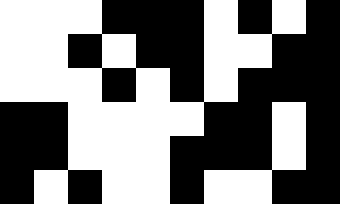[["white", "white", "white", "black", "black", "black", "white", "black", "white", "black"], ["white", "white", "black", "white", "black", "black", "white", "white", "black", "black"], ["white", "white", "white", "black", "white", "black", "white", "black", "black", "black"], ["black", "black", "white", "white", "white", "white", "black", "black", "white", "black"], ["black", "black", "white", "white", "white", "black", "black", "black", "white", "black"], ["black", "white", "black", "white", "white", "black", "white", "white", "black", "black"]]